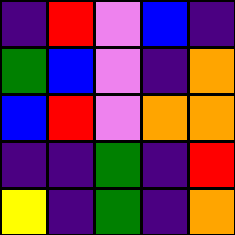[["indigo", "red", "violet", "blue", "indigo"], ["green", "blue", "violet", "indigo", "orange"], ["blue", "red", "violet", "orange", "orange"], ["indigo", "indigo", "green", "indigo", "red"], ["yellow", "indigo", "green", "indigo", "orange"]]